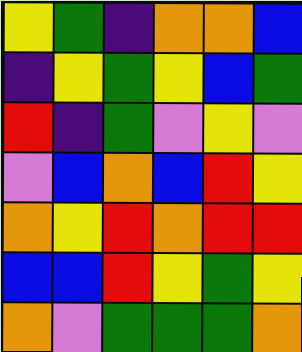[["yellow", "green", "indigo", "orange", "orange", "blue"], ["indigo", "yellow", "green", "yellow", "blue", "green"], ["red", "indigo", "green", "violet", "yellow", "violet"], ["violet", "blue", "orange", "blue", "red", "yellow"], ["orange", "yellow", "red", "orange", "red", "red"], ["blue", "blue", "red", "yellow", "green", "yellow"], ["orange", "violet", "green", "green", "green", "orange"]]